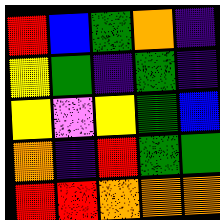[["red", "blue", "green", "orange", "indigo"], ["yellow", "green", "indigo", "green", "indigo"], ["yellow", "violet", "yellow", "green", "blue"], ["orange", "indigo", "red", "green", "green"], ["red", "red", "orange", "orange", "orange"]]